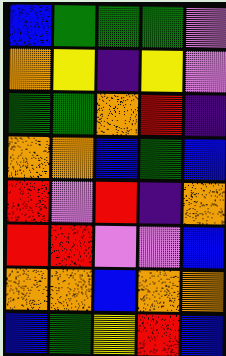[["blue", "green", "green", "green", "violet"], ["orange", "yellow", "indigo", "yellow", "violet"], ["green", "green", "orange", "red", "indigo"], ["orange", "orange", "blue", "green", "blue"], ["red", "violet", "red", "indigo", "orange"], ["red", "red", "violet", "violet", "blue"], ["orange", "orange", "blue", "orange", "orange"], ["blue", "green", "yellow", "red", "blue"]]